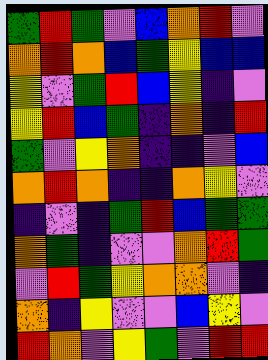[["green", "red", "green", "violet", "blue", "orange", "red", "violet"], ["orange", "red", "orange", "blue", "green", "yellow", "blue", "blue"], ["yellow", "violet", "green", "red", "blue", "yellow", "indigo", "violet"], ["yellow", "red", "blue", "green", "indigo", "orange", "indigo", "red"], ["green", "violet", "yellow", "orange", "indigo", "indigo", "violet", "blue"], ["orange", "red", "orange", "indigo", "indigo", "orange", "yellow", "violet"], ["indigo", "violet", "indigo", "green", "red", "blue", "green", "green"], ["orange", "green", "indigo", "violet", "violet", "orange", "red", "green"], ["violet", "red", "green", "yellow", "orange", "orange", "violet", "indigo"], ["orange", "indigo", "yellow", "violet", "violet", "blue", "yellow", "violet"], ["red", "orange", "violet", "yellow", "green", "violet", "red", "red"]]